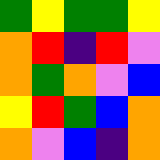[["green", "yellow", "green", "green", "yellow"], ["orange", "red", "indigo", "red", "violet"], ["orange", "green", "orange", "violet", "blue"], ["yellow", "red", "green", "blue", "orange"], ["orange", "violet", "blue", "indigo", "orange"]]